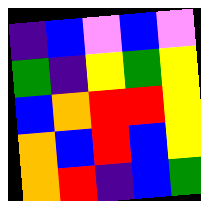[["indigo", "blue", "violet", "blue", "violet"], ["green", "indigo", "yellow", "green", "yellow"], ["blue", "orange", "red", "red", "yellow"], ["orange", "blue", "red", "blue", "yellow"], ["orange", "red", "indigo", "blue", "green"]]